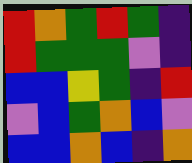[["red", "orange", "green", "red", "green", "indigo"], ["red", "green", "green", "green", "violet", "indigo"], ["blue", "blue", "yellow", "green", "indigo", "red"], ["violet", "blue", "green", "orange", "blue", "violet"], ["blue", "blue", "orange", "blue", "indigo", "orange"]]